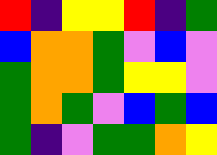[["red", "indigo", "yellow", "yellow", "red", "indigo", "green"], ["blue", "orange", "orange", "green", "violet", "blue", "violet"], ["green", "orange", "orange", "green", "yellow", "yellow", "violet"], ["green", "orange", "green", "violet", "blue", "green", "blue"], ["green", "indigo", "violet", "green", "green", "orange", "yellow"]]